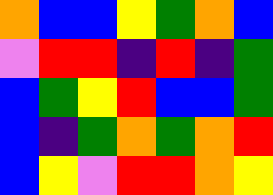[["orange", "blue", "blue", "yellow", "green", "orange", "blue"], ["violet", "red", "red", "indigo", "red", "indigo", "green"], ["blue", "green", "yellow", "red", "blue", "blue", "green"], ["blue", "indigo", "green", "orange", "green", "orange", "red"], ["blue", "yellow", "violet", "red", "red", "orange", "yellow"]]